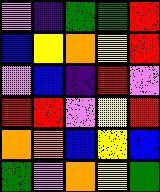[["violet", "indigo", "green", "green", "red"], ["blue", "yellow", "orange", "yellow", "red"], ["violet", "blue", "indigo", "red", "violet"], ["red", "red", "violet", "yellow", "red"], ["orange", "orange", "blue", "yellow", "blue"], ["green", "violet", "orange", "yellow", "green"]]